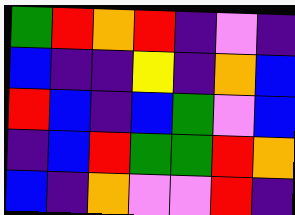[["green", "red", "orange", "red", "indigo", "violet", "indigo"], ["blue", "indigo", "indigo", "yellow", "indigo", "orange", "blue"], ["red", "blue", "indigo", "blue", "green", "violet", "blue"], ["indigo", "blue", "red", "green", "green", "red", "orange"], ["blue", "indigo", "orange", "violet", "violet", "red", "indigo"]]